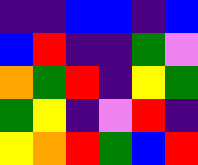[["indigo", "indigo", "blue", "blue", "indigo", "blue"], ["blue", "red", "indigo", "indigo", "green", "violet"], ["orange", "green", "red", "indigo", "yellow", "green"], ["green", "yellow", "indigo", "violet", "red", "indigo"], ["yellow", "orange", "red", "green", "blue", "red"]]